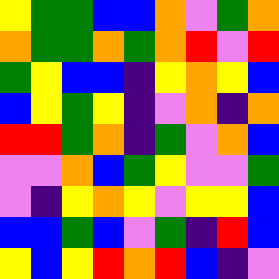[["yellow", "green", "green", "blue", "blue", "orange", "violet", "green", "orange"], ["orange", "green", "green", "orange", "green", "orange", "red", "violet", "red"], ["green", "yellow", "blue", "blue", "indigo", "yellow", "orange", "yellow", "blue"], ["blue", "yellow", "green", "yellow", "indigo", "violet", "orange", "indigo", "orange"], ["red", "red", "green", "orange", "indigo", "green", "violet", "orange", "blue"], ["violet", "violet", "orange", "blue", "green", "yellow", "violet", "violet", "green"], ["violet", "indigo", "yellow", "orange", "yellow", "violet", "yellow", "yellow", "blue"], ["blue", "blue", "green", "blue", "violet", "green", "indigo", "red", "blue"], ["yellow", "blue", "yellow", "red", "orange", "red", "blue", "indigo", "violet"]]